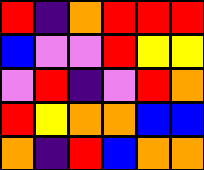[["red", "indigo", "orange", "red", "red", "red"], ["blue", "violet", "violet", "red", "yellow", "yellow"], ["violet", "red", "indigo", "violet", "red", "orange"], ["red", "yellow", "orange", "orange", "blue", "blue"], ["orange", "indigo", "red", "blue", "orange", "orange"]]